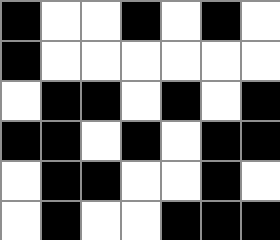[["black", "white", "white", "black", "white", "black", "white"], ["black", "white", "white", "white", "white", "white", "white"], ["white", "black", "black", "white", "black", "white", "black"], ["black", "black", "white", "black", "white", "black", "black"], ["white", "black", "black", "white", "white", "black", "white"], ["white", "black", "white", "white", "black", "black", "black"]]